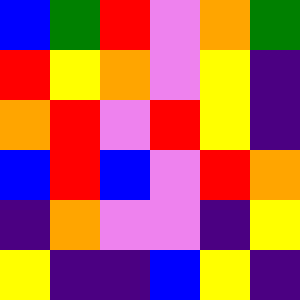[["blue", "green", "red", "violet", "orange", "green"], ["red", "yellow", "orange", "violet", "yellow", "indigo"], ["orange", "red", "violet", "red", "yellow", "indigo"], ["blue", "red", "blue", "violet", "red", "orange"], ["indigo", "orange", "violet", "violet", "indigo", "yellow"], ["yellow", "indigo", "indigo", "blue", "yellow", "indigo"]]